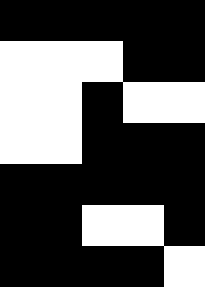[["black", "black", "black", "black", "black"], ["white", "white", "white", "black", "black"], ["white", "white", "black", "white", "white"], ["white", "white", "black", "black", "black"], ["black", "black", "black", "black", "black"], ["black", "black", "white", "white", "black"], ["black", "black", "black", "black", "white"]]